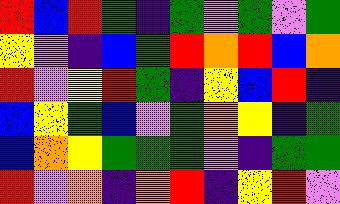[["red", "blue", "red", "green", "indigo", "green", "violet", "green", "violet", "green"], ["yellow", "violet", "indigo", "blue", "green", "red", "orange", "red", "blue", "orange"], ["red", "violet", "yellow", "red", "green", "indigo", "yellow", "blue", "red", "indigo"], ["blue", "yellow", "green", "blue", "violet", "green", "orange", "yellow", "indigo", "green"], ["blue", "orange", "yellow", "green", "green", "green", "violet", "indigo", "green", "green"], ["red", "violet", "orange", "indigo", "orange", "red", "indigo", "yellow", "red", "violet"]]